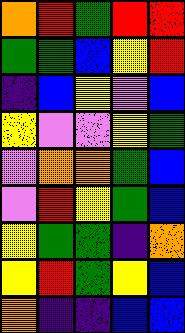[["orange", "red", "green", "red", "red"], ["green", "green", "blue", "yellow", "red"], ["indigo", "blue", "yellow", "violet", "blue"], ["yellow", "violet", "violet", "yellow", "green"], ["violet", "orange", "orange", "green", "blue"], ["violet", "red", "yellow", "green", "blue"], ["yellow", "green", "green", "indigo", "orange"], ["yellow", "red", "green", "yellow", "blue"], ["orange", "indigo", "indigo", "blue", "blue"]]